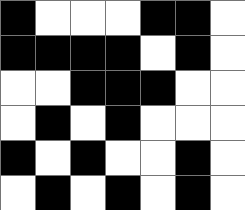[["black", "white", "white", "white", "black", "black", "white"], ["black", "black", "black", "black", "white", "black", "white"], ["white", "white", "black", "black", "black", "white", "white"], ["white", "black", "white", "black", "white", "white", "white"], ["black", "white", "black", "white", "white", "black", "white"], ["white", "black", "white", "black", "white", "black", "white"]]